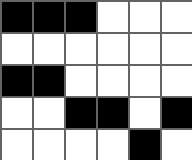[["black", "black", "black", "white", "white", "white"], ["white", "white", "white", "white", "white", "white"], ["black", "black", "white", "white", "white", "white"], ["white", "white", "black", "black", "white", "black"], ["white", "white", "white", "white", "black", "white"]]